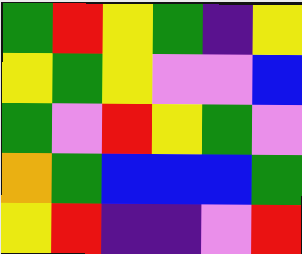[["green", "red", "yellow", "green", "indigo", "yellow"], ["yellow", "green", "yellow", "violet", "violet", "blue"], ["green", "violet", "red", "yellow", "green", "violet"], ["orange", "green", "blue", "blue", "blue", "green"], ["yellow", "red", "indigo", "indigo", "violet", "red"]]